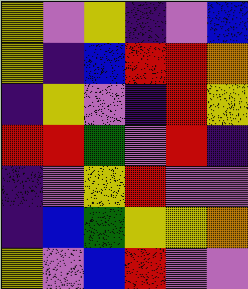[["yellow", "violet", "yellow", "indigo", "violet", "blue"], ["yellow", "indigo", "blue", "red", "red", "orange"], ["indigo", "yellow", "violet", "indigo", "red", "yellow"], ["red", "red", "green", "violet", "red", "indigo"], ["indigo", "violet", "yellow", "red", "violet", "violet"], ["indigo", "blue", "green", "yellow", "yellow", "orange"], ["yellow", "violet", "blue", "red", "violet", "violet"]]